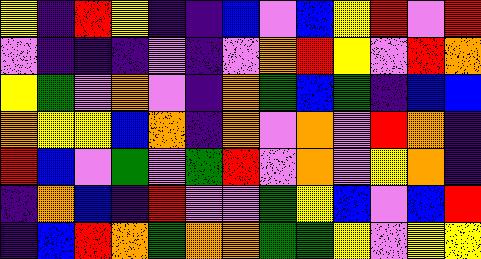[["yellow", "indigo", "red", "yellow", "indigo", "indigo", "blue", "violet", "blue", "yellow", "red", "violet", "red"], ["violet", "indigo", "indigo", "indigo", "violet", "indigo", "violet", "orange", "red", "yellow", "violet", "red", "orange"], ["yellow", "green", "violet", "orange", "violet", "indigo", "orange", "green", "blue", "green", "indigo", "blue", "blue"], ["orange", "yellow", "yellow", "blue", "orange", "indigo", "orange", "violet", "orange", "violet", "red", "orange", "indigo"], ["red", "blue", "violet", "green", "violet", "green", "red", "violet", "orange", "violet", "yellow", "orange", "indigo"], ["indigo", "orange", "blue", "indigo", "red", "violet", "violet", "green", "yellow", "blue", "violet", "blue", "red"], ["indigo", "blue", "red", "orange", "green", "orange", "orange", "green", "green", "yellow", "violet", "yellow", "yellow"]]